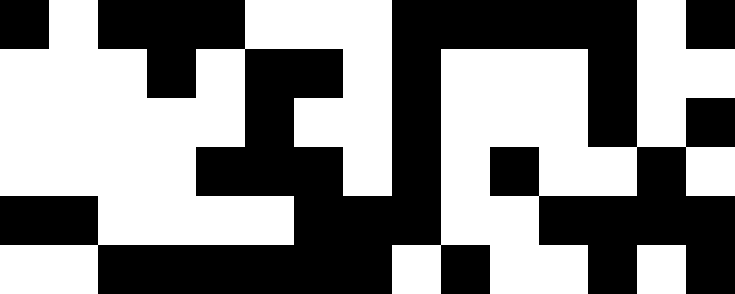[["black", "white", "black", "black", "black", "white", "white", "white", "black", "black", "black", "black", "black", "white", "black"], ["white", "white", "white", "black", "white", "black", "black", "white", "black", "white", "white", "white", "black", "white", "white"], ["white", "white", "white", "white", "white", "black", "white", "white", "black", "white", "white", "white", "black", "white", "black"], ["white", "white", "white", "white", "black", "black", "black", "white", "black", "white", "black", "white", "white", "black", "white"], ["black", "black", "white", "white", "white", "white", "black", "black", "black", "white", "white", "black", "black", "black", "black"], ["white", "white", "black", "black", "black", "black", "black", "black", "white", "black", "white", "white", "black", "white", "black"]]